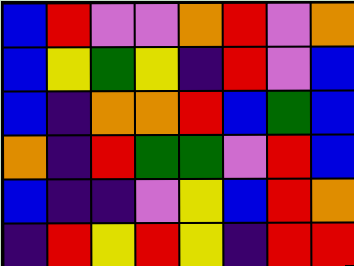[["blue", "red", "violet", "violet", "orange", "red", "violet", "orange"], ["blue", "yellow", "green", "yellow", "indigo", "red", "violet", "blue"], ["blue", "indigo", "orange", "orange", "red", "blue", "green", "blue"], ["orange", "indigo", "red", "green", "green", "violet", "red", "blue"], ["blue", "indigo", "indigo", "violet", "yellow", "blue", "red", "orange"], ["indigo", "red", "yellow", "red", "yellow", "indigo", "red", "red"]]